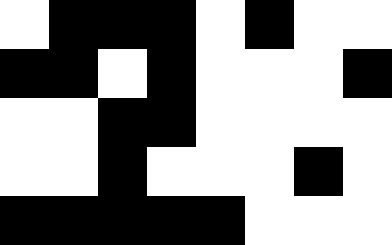[["white", "black", "black", "black", "white", "black", "white", "white"], ["black", "black", "white", "black", "white", "white", "white", "black"], ["white", "white", "black", "black", "white", "white", "white", "white"], ["white", "white", "black", "white", "white", "white", "black", "white"], ["black", "black", "black", "black", "black", "white", "white", "white"]]